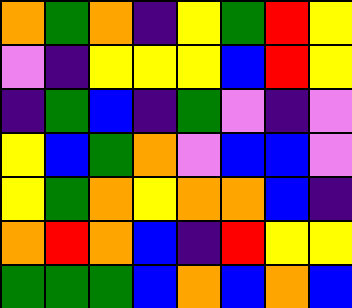[["orange", "green", "orange", "indigo", "yellow", "green", "red", "yellow"], ["violet", "indigo", "yellow", "yellow", "yellow", "blue", "red", "yellow"], ["indigo", "green", "blue", "indigo", "green", "violet", "indigo", "violet"], ["yellow", "blue", "green", "orange", "violet", "blue", "blue", "violet"], ["yellow", "green", "orange", "yellow", "orange", "orange", "blue", "indigo"], ["orange", "red", "orange", "blue", "indigo", "red", "yellow", "yellow"], ["green", "green", "green", "blue", "orange", "blue", "orange", "blue"]]